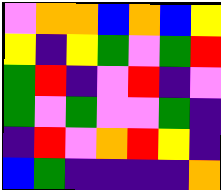[["violet", "orange", "orange", "blue", "orange", "blue", "yellow"], ["yellow", "indigo", "yellow", "green", "violet", "green", "red"], ["green", "red", "indigo", "violet", "red", "indigo", "violet"], ["green", "violet", "green", "violet", "violet", "green", "indigo"], ["indigo", "red", "violet", "orange", "red", "yellow", "indigo"], ["blue", "green", "indigo", "indigo", "indigo", "indigo", "orange"]]